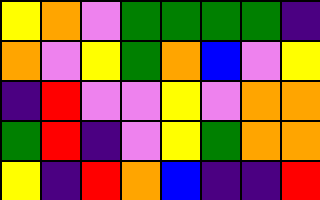[["yellow", "orange", "violet", "green", "green", "green", "green", "indigo"], ["orange", "violet", "yellow", "green", "orange", "blue", "violet", "yellow"], ["indigo", "red", "violet", "violet", "yellow", "violet", "orange", "orange"], ["green", "red", "indigo", "violet", "yellow", "green", "orange", "orange"], ["yellow", "indigo", "red", "orange", "blue", "indigo", "indigo", "red"]]